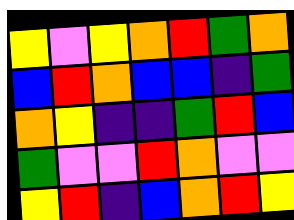[["yellow", "violet", "yellow", "orange", "red", "green", "orange"], ["blue", "red", "orange", "blue", "blue", "indigo", "green"], ["orange", "yellow", "indigo", "indigo", "green", "red", "blue"], ["green", "violet", "violet", "red", "orange", "violet", "violet"], ["yellow", "red", "indigo", "blue", "orange", "red", "yellow"]]